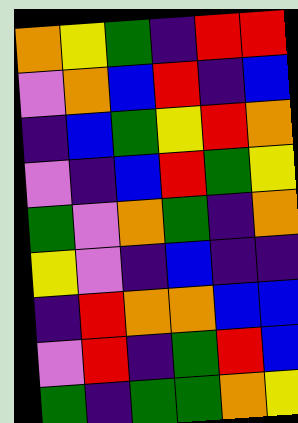[["orange", "yellow", "green", "indigo", "red", "red"], ["violet", "orange", "blue", "red", "indigo", "blue"], ["indigo", "blue", "green", "yellow", "red", "orange"], ["violet", "indigo", "blue", "red", "green", "yellow"], ["green", "violet", "orange", "green", "indigo", "orange"], ["yellow", "violet", "indigo", "blue", "indigo", "indigo"], ["indigo", "red", "orange", "orange", "blue", "blue"], ["violet", "red", "indigo", "green", "red", "blue"], ["green", "indigo", "green", "green", "orange", "yellow"]]